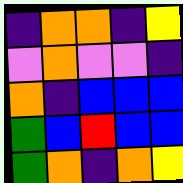[["indigo", "orange", "orange", "indigo", "yellow"], ["violet", "orange", "violet", "violet", "indigo"], ["orange", "indigo", "blue", "blue", "blue"], ["green", "blue", "red", "blue", "blue"], ["green", "orange", "indigo", "orange", "yellow"]]